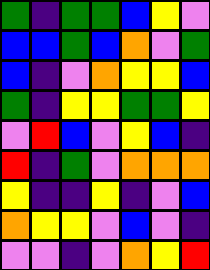[["green", "indigo", "green", "green", "blue", "yellow", "violet"], ["blue", "blue", "green", "blue", "orange", "violet", "green"], ["blue", "indigo", "violet", "orange", "yellow", "yellow", "blue"], ["green", "indigo", "yellow", "yellow", "green", "green", "yellow"], ["violet", "red", "blue", "violet", "yellow", "blue", "indigo"], ["red", "indigo", "green", "violet", "orange", "orange", "orange"], ["yellow", "indigo", "indigo", "yellow", "indigo", "violet", "blue"], ["orange", "yellow", "yellow", "violet", "blue", "violet", "indigo"], ["violet", "violet", "indigo", "violet", "orange", "yellow", "red"]]